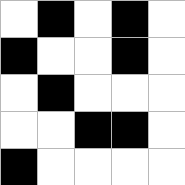[["white", "black", "white", "black", "white"], ["black", "white", "white", "black", "white"], ["white", "black", "white", "white", "white"], ["white", "white", "black", "black", "white"], ["black", "white", "white", "white", "white"]]